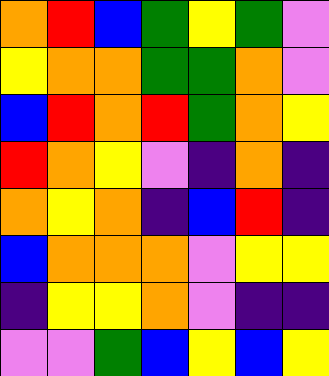[["orange", "red", "blue", "green", "yellow", "green", "violet"], ["yellow", "orange", "orange", "green", "green", "orange", "violet"], ["blue", "red", "orange", "red", "green", "orange", "yellow"], ["red", "orange", "yellow", "violet", "indigo", "orange", "indigo"], ["orange", "yellow", "orange", "indigo", "blue", "red", "indigo"], ["blue", "orange", "orange", "orange", "violet", "yellow", "yellow"], ["indigo", "yellow", "yellow", "orange", "violet", "indigo", "indigo"], ["violet", "violet", "green", "blue", "yellow", "blue", "yellow"]]